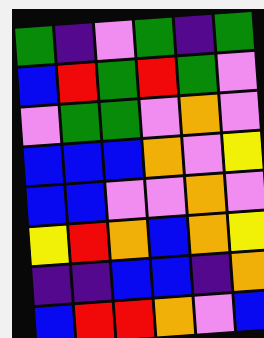[["green", "indigo", "violet", "green", "indigo", "green"], ["blue", "red", "green", "red", "green", "violet"], ["violet", "green", "green", "violet", "orange", "violet"], ["blue", "blue", "blue", "orange", "violet", "yellow"], ["blue", "blue", "violet", "violet", "orange", "violet"], ["yellow", "red", "orange", "blue", "orange", "yellow"], ["indigo", "indigo", "blue", "blue", "indigo", "orange"], ["blue", "red", "red", "orange", "violet", "blue"]]